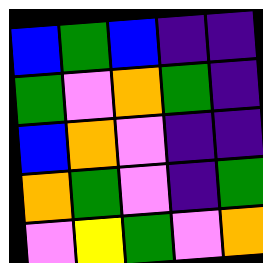[["blue", "green", "blue", "indigo", "indigo"], ["green", "violet", "orange", "green", "indigo"], ["blue", "orange", "violet", "indigo", "indigo"], ["orange", "green", "violet", "indigo", "green"], ["violet", "yellow", "green", "violet", "orange"]]